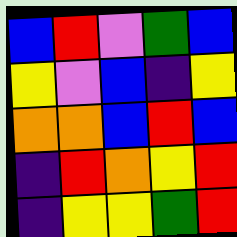[["blue", "red", "violet", "green", "blue"], ["yellow", "violet", "blue", "indigo", "yellow"], ["orange", "orange", "blue", "red", "blue"], ["indigo", "red", "orange", "yellow", "red"], ["indigo", "yellow", "yellow", "green", "red"]]